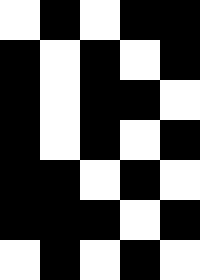[["white", "black", "white", "black", "black"], ["black", "white", "black", "white", "black"], ["black", "white", "black", "black", "white"], ["black", "white", "black", "white", "black"], ["black", "black", "white", "black", "white"], ["black", "black", "black", "white", "black"], ["white", "black", "white", "black", "white"]]